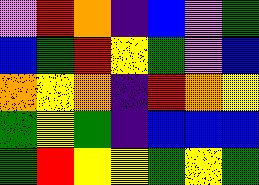[["violet", "red", "orange", "indigo", "blue", "violet", "green"], ["blue", "green", "red", "yellow", "green", "violet", "blue"], ["orange", "yellow", "orange", "indigo", "red", "orange", "yellow"], ["green", "yellow", "green", "indigo", "blue", "blue", "blue"], ["green", "red", "yellow", "yellow", "green", "yellow", "green"]]